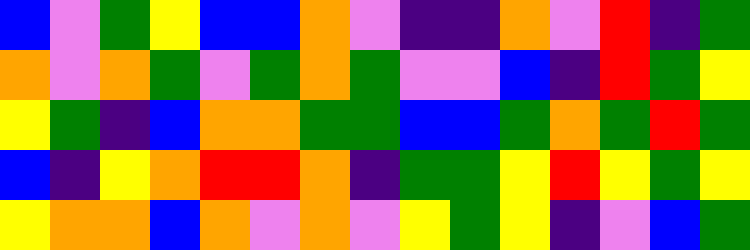[["blue", "violet", "green", "yellow", "blue", "blue", "orange", "violet", "indigo", "indigo", "orange", "violet", "red", "indigo", "green"], ["orange", "violet", "orange", "green", "violet", "green", "orange", "green", "violet", "violet", "blue", "indigo", "red", "green", "yellow"], ["yellow", "green", "indigo", "blue", "orange", "orange", "green", "green", "blue", "blue", "green", "orange", "green", "red", "green"], ["blue", "indigo", "yellow", "orange", "red", "red", "orange", "indigo", "green", "green", "yellow", "red", "yellow", "green", "yellow"], ["yellow", "orange", "orange", "blue", "orange", "violet", "orange", "violet", "yellow", "green", "yellow", "indigo", "violet", "blue", "green"]]